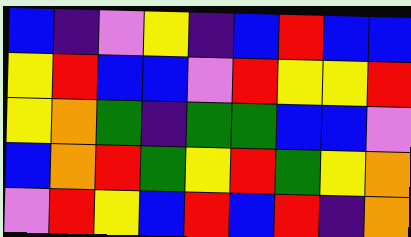[["blue", "indigo", "violet", "yellow", "indigo", "blue", "red", "blue", "blue"], ["yellow", "red", "blue", "blue", "violet", "red", "yellow", "yellow", "red"], ["yellow", "orange", "green", "indigo", "green", "green", "blue", "blue", "violet"], ["blue", "orange", "red", "green", "yellow", "red", "green", "yellow", "orange"], ["violet", "red", "yellow", "blue", "red", "blue", "red", "indigo", "orange"]]